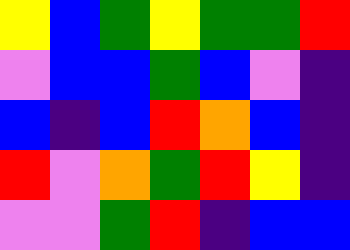[["yellow", "blue", "green", "yellow", "green", "green", "red"], ["violet", "blue", "blue", "green", "blue", "violet", "indigo"], ["blue", "indigo", "blue", "red", "orange", "blue", "indigo"], ["red", "violet", "orange", "green", "red", "yellow", "indigo"], ["violet", "violet", "green", "red", "indigo", "blue", "blue"]]